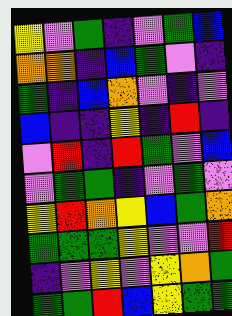[["yellow", "violet", "green", "indigo", "violet", "green", "blue"], ["orange", "orange", "indigo", "blue", "green", "violet", "indigo"], ["green", "indigo", "blue", "orange", "violet", "indigo", "violet"], ["blue", "indigo", "indigo", "yellow", "indigo", "red", "indigo"], ["violet", "red", "indigo", "red", "green", "violet", "blue"], ["violet", "green", "green", "indigo", "violet", "green", "violet"], ["yellow", "red", "orange", "yellow", "blue", "green", "orange"], ["green", "green", "green", "yellow", "violet", "violet", "red"], ["indigo", "violet", "yellow", "violet", "yellow", "orange", "green"], ["green", "green", "red", "blue", "yellow", "green", "green"]]